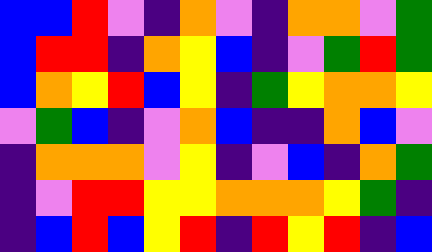[["blue", "blue", "red", "violet", "indigo", "orange", "violet", "indigo", "orange", "orange", "violet", "green"], ["blue", "red", "red", "indigo", "orange", "yellow", "blue", "indigo", "violet", "green", "red", "green"], ["blue", "orange", "yellow", "red", "blue", "yellow", "indigo", "green", "yellow", "orange", "orange", "yellow"], ["violet", "green", "blue", "indigo", "violet", "orange", "blue", "indigo", "indigo", "orange", "blue", "violet"], ["indigo", "orange", "orange", "orange", "violet", "yellow", "indigo", "violet", "blue", "indigo", "orange", "green"], ["indigo", "violet", "red", "red", "yellow", "yellow", "orange", "orange", "orange", "yellow", "green", "indigo"], ["indigo", "blue", "red", "blue", "yellow", "red", "indigo", "red", "yellow", "red", "indigo", "blue"]]